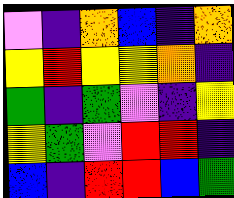[["violet", "indigo", "orange", "blue", "indigo", "orange"], ["yellow", "red", "yellow", "yellow", "orange", "indigo"], ["green", "indigo", "green", "violet", "indigo", "yellow"], ["yellow", "green", "violet", "red", "red", "indigo"], ["blue", "indigo", "red", "red", "blue", "green"]]